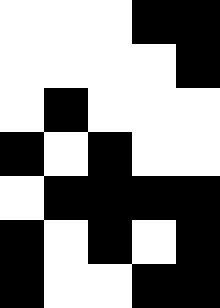[["white", "white", "white", "black", "black"], ["white", "white", "white", "white", "black"], ["white", "black", "white", "white", "white"], ["black", "white", "black", "white", "white"], ["white", "black", "black", "black", "black"], ["black", "white", "black", "white", "black"], ["black", "white", "white", "black", "black"]]